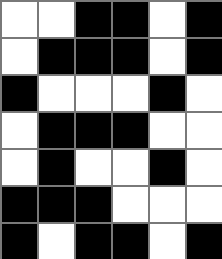[["white", "white", "black", "black", "white", "black"], ["white", "black", "black", "black", "white", "black"], ["black", "white", "white", "white", "black", "white"], ["white", "black", "black", "black", "white", "white"], ["white", "black", "white", "white", "black", "white"], ["black", "black", "black", "white", "white", "white"], ["black", "white", "black", "black", "white", "black"]]